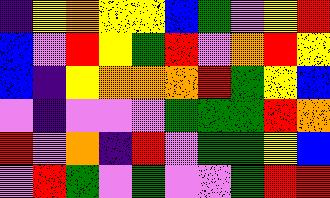[["indigo", "yellow", "orange", "yellow", "yellow", "blue", "green", "violet", "yellow", "red"], ["blue", "violet", "red", "yellow", "green", "red", "violet", "orange", "red", "yellow"], ["blue", "indigo", "yellow", "orange", "orange", "orange", "red", "green", "yellow", "blue"], ["violet", "indigo", "violet", "violet", "violet", "green", "green", "green", "red", "orange"], ["red", "violet", "orange", "indigo", "red", "violet", "green", "green", "yellow", "blue"], ["violet", "red", "green", "violet", "green", "violet", "violet", "green", "red", "red"]]